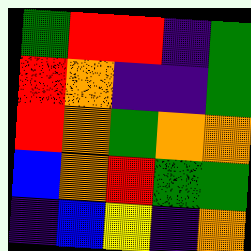[["green", "red", "red", "indigo", "green"], ["red", "orange", "indigo", "indigo", "green"], ["red", "orange", "green", "orange", "orange"], ["blue", "orange", "red", "green", "green"], ["indigo", "blue", "yellow", "indigo", "orange"]]